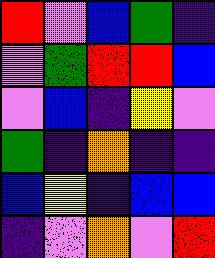[["red", "violet", "blue", "green", "indigo"], ["violet", "green", "red", "red", "blue"], ["violet", "blue", "indigo", "yellow", "violet"], ["green", "indigo", "orange", "indigo", "indigo"], ["blue", "yellow", "indigo", "blue", "blue"], ["indigo", "violet", "orange", "violet", "red"]]